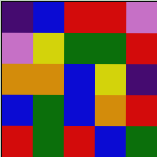[["indigo", "blue", "red", "red", "violet"], ["violet", "yellow", "green", "green", "red"], ["orange", "orange", "blue", "yellow", "indigo"], ["blue", "green", "blue", "orange", "red"], ["red", "green", "red", "blue", "green"]]